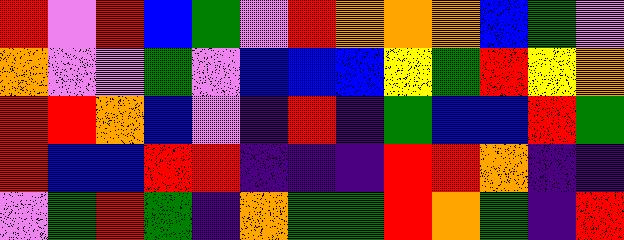[["red", "violet", "red", "blue", "green", "violet", "red", "orange", "orange", "orange", "blue", "green", "violet"], ["orange", "violet", "violet", "green", "violet", "blue", "blue", "blue", "yellow", "green", "red", "yellow", "orange"], ["red", "red", "orange", "blue", "violet", "indigo", "red", "indigo", "green", "blue", "blue", "red", "green"], ["red", "blue", "blue", "red", "red", "indigo", "indigo", "indigo", "red", "red", "orange", "indigo", "indigo"], ["violet", "green", "red", "green", "indigo", "orange", "green", "green", "red", "orange", "green", "indigo", "red"]]